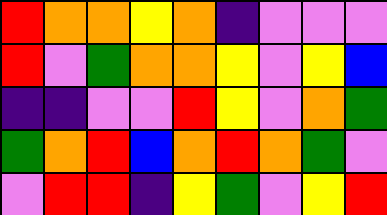[["red", "orange", "orange", "yellow", "orange", "indigo", "violet", "violet", "violet"], ["red", "violet", "green", "orange", "orange", "yellow", "violet", "yellow", "blue"], ["indigo", "indigo", "violet", "violet", "red", "yellow", "violet", "orange", "green"], ["green", "orange", "red", "blue", "orange", "red", "orange", "green", "violet"], ["violet", "red", "red", "indigo", "yellow", "green", "violet", "yellow", "red"]]